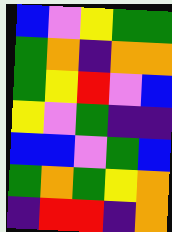[["blue", "violet", "yellow", "green", "green"], ["green", "orange", "indigo", "orange", "orange"], ["green", "yellow", "red", "violet", "blue"], ["yellow", "violet", "green", "indigo", "indigo"], ["blue", "blue", "violet", "green", "blue"], ["green", "orange", "green", "yellow", "orange"], ["indigo", "red", "red", "indigo", "orange"]]